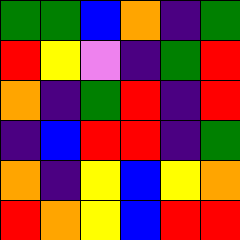[["green", "green", "blue", "orange", "indigo", "green"], ["red", "yellow", "violet", "indigo", "green", "red"], ["orange", "indigo", "green", "red", "indigo", "red"], ["indigo", "blue", "red", "red", "indigo", "green"], ["orange", "indigo", "yellow", "blue", "yellow", "orange"], ["red", "orange", "yellow", "blue", "red", "red"]]